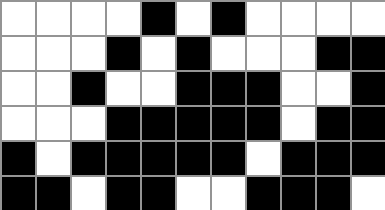[["white", "white", "white", "white", "black", "white", "black", "white", "white", "white", "white"], ["white", "white", "white", "black", "white", "black", "white", "white", "white", "black", "black"], ["white", "white", "black", "white", "white", "black", "black", "black", "white", "white", "black"], ["white", "white", "white", "black", "black", "black", "black", "black", "white", "black", "black"], ["black", "white", "black", "black", "black", "black", "black", "white", "black", "black", "black"], ["black", "black", "white", "black", "black", "white", "white", "black", "black", "black", "white"]]